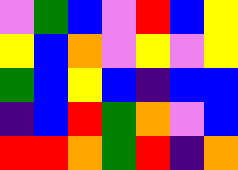[["violet", "green", "blue", "violet", "red", "blue", "yellow"], ["yellow", "blue", "orange", "violet", "yellow", "violet", "yellow"], ["green", "blue", "yellow", "blue", "indigo", "blue", "blue"], ["indigo", "blue", "red", "green", "orange", "violet", "blue"], ["red", "red", "orange", "green", "red", "indigo", "orange"]]